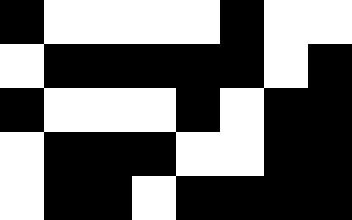[["black", "white", "white", "white", "white", "black", "white", "white"], ["white", "black", "black", "black", "black", "black", "white", "black"], ["black", "white", "white", "white", "black", "white", "black", "black"], ["white", "black", "black", "black", "white", "white", "black", "black"], ["white", "black", "black", "white", "black", "black", "black", "black"]]